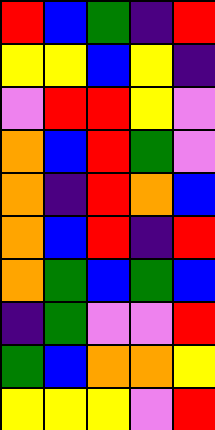[["red", "blue", "green", "indigo", "red"], ["yellow", "yellow", "blue", "yellow", "indigo"], ["violet", "red", "red", "yellow", "violet"], ["orange", "blue", "red", "green", "violet"], ["orange", "indigo", "red", "orange", "blue"], ["orange", "blue", "red", "indigo", "red"], ["orange", "green", "blue", "green", "blue"], ["indigo", "green", "violet", "violet", "red"], ["green", "blue", "orange", "orange", "yellow"], ["yellow", "yellow", "yellow", "violet", "red"]]